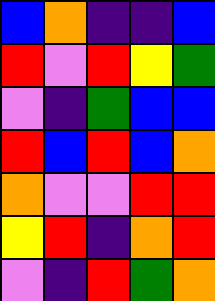[["blue", "orange", "indigo", "indigo", "blue"], ["red", "violet", "red", "yellow", "green"], ["violet", "indigo", "green", "blue", "blue"], ["red", "blue", "red", "blue", "orange"], ["orange", "violet", "violet", "red", "red"], ["yellow", "red", "indigo", "orange", "red"], ["violet", "indigo", "red", "green", "orange"]]